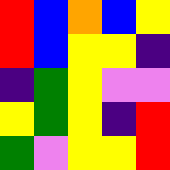[["red", "blue", "orange", "blue", "yellow"], ["red", "blue", "yellow", "yellow", "indigo"], ["indigo", "green", "yellow", "violet", "violet"], ["yellow", "green", "yellow", "indigo", "red"], ["green", "violet", "yellow", "yellow", "red"]]